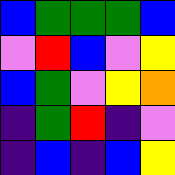[["blue", "green", "green", "green", "blue"], ["violet", "red", "blue", "violet", "yellow"], ["blue", "green", "violet", "yellow", "orange"], ["indigo", "green", "red", "indigo", "violet"], ["indigo", "blue", "indigo", "blue", "yellow"]]